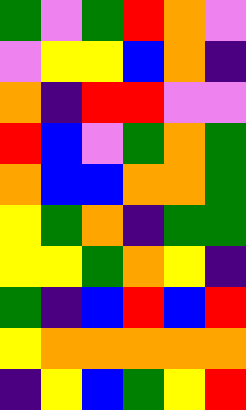[["green", "violet", "green", "red", "orange", "violet"], ["violet", "yellow", "yellow", "blue", "orange", "indigo"], ["orange", "indigo", "red", "red", "violet", "violet"], ["red", "blue", "violet", "green", "orange", "green"], ["orange", "blue", "blue", "orange", "orange", "green"], ["yellow", "green", "orange", "indigo", "green", "green"], ["yellow", "yellow", "green", "orange", "yellow", "indigo"], ["green", "indigo", "blue", "red", "blue", "red"], ["yellow", "orange", "orange", "orange", "orange", "orange"], ["indigo", "yellow", "blue", "green", "yellow", "red"]]